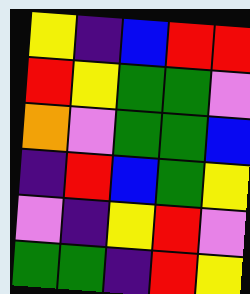[["yellow", "indigo", "blue", "red", "red"], ["red", "yellow", "green", "green", "violet"], ["orange", "violet", "green", "green", "blue"], ["indigo", "red", "blue", "green", "yellow"], ["violet", "indigo", "yellow", "red", "violet"], ["green", "green", "indigo", "red", "yellow"]]